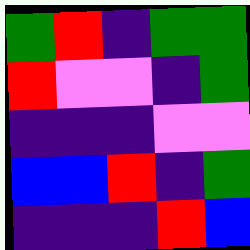[["green", "red", "indigo", "green", "green"], ["red", "violet", "violet", "indigo", "green"], ["indigo", "indigo", "indigo", "violet", "violet"], ["blue", "blue", "red", "indigo", "green"], ["indigo", "indigo", "indigo", "red", "blue"]]